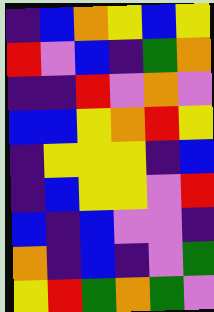[["indigo", "blue", "orange", "yellow", "blue", "yellow"], ["red", "violet", "blue", "indigo", "green", "orange"], ["indigo", "indigo", "red", "violet", "orange", "violet"], ["blue", "blue", "yellow", "orange", "red", "yellow"], ["indigo", "yellow", "yellow", "yellow", "indigo", "blue"], ["indigo", "blue", "yellow", "yellow", "violet", "red"], ["blue", "indigo", "blue", "violet", "violet", "indigo"], ["orange", "indigo", "blue", "indigo", "violet", "green"], ["yellow", "red", "green", "orange", "green", "violet"]]